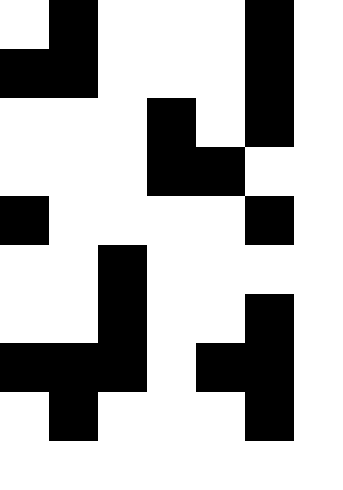[["white", "black", "white", "white", "white", "black", "white"], ["black", "black", "white", "white", "white", "black", "white"], ["white", "white", "white", "black", "white", "black", "white"], ["white", "white", "white", "black", "black", "white", "white"], ["black", "white", "white", "white", "white", "black", "white"], ["white", "white", "black", "white", "white", "white", "white"], ["white", "white", "black", "white", "white", "black", "white"], ["black", "black", "black", "white", "black", "black", "white"], ["white", "black", "white", "white", "white", "black", "white"], ["white", "white", "white", "white", "white", "white", "white"]]